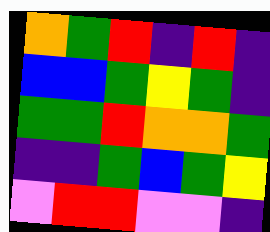[["orange", "green", "red", "indigo", "red", "indigo"], ["blue", "blue", "green", "yellow", "green", "indigo"], ["green", "green", "red", "orange", "orange", "green"], ["indigo", "indigo", "green", "blue", "green", "yellow"], ["violet", "red", "red", "violet", "violet", "indigo"]]